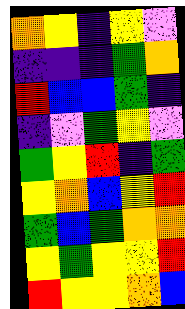[["orange", "yellow", "indigo", "yellow", "violet"], ["indigo", "indigo", "indigo", "green", "orange"], ["red", "blue", "blue", "green", "indigo"], ["indigo", "violet", "green", "yellow", "violet"], ["green", "yellow", "red", "indigo", "green"], ["yellow", "orange", "blue", "yellow", "red"], ["green", "blue", "green", "orange", "orange"], ["yellow", "green", "yellow", "yellow", "red"], ["red", "yellow", "yellow", "orange", "blue"]]